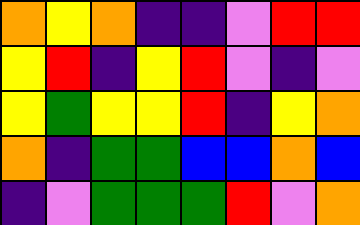[["orange", "yellow", "orange", "indigo", "indigo", "violet", "red", "red"], ["yellow", "red", "indigo", "yellow", "red", "violet", "indigo", "violet"], ["yellow", "green", "yellow", "yellow", "red", "indigo", "yellow", "orange"], ["orange", "indigo", "green", "green", "blue", "blue", "orange", "blue"], ["indigo", "violet", "green", "green", "green", "red", "violet", "orange"]]